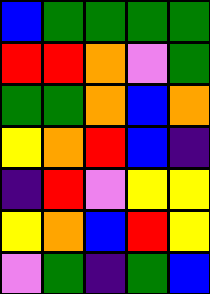[["blue", "green", "green", "green", "green"], ["red", "red", "orange", "violet", "green"], ["green", "green", "orange", "blue", "orange"], ["yellow", "orange", "red", "blue", "indigo"], ["indigo", "red", "violet", "yellow", "yellow"], ["yellow", "orange", "blue", "red", "yellow"], ["violet", "green", "indigo", "green", "blue"]]